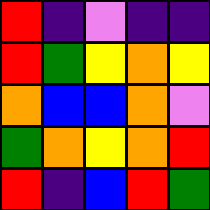[["red", "indigo", "violet", "indigo", "indigo"], ["red", "green", "yellow", "orange", "yellow"], ["orange", "blue", "blue", "orange", "violet"], ["green", "orange", "yellow", "orange", "red"], ["red", "indigo", "blue", "red", "green"]]